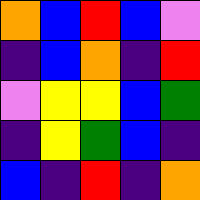[["orange", "blue", "red", "blue", "violet"], ["indigo", "blue", "orange", "indigo", "red"], ["violet", "yellow", "yellow", "blue", "green"], ["indigo", "yellow", "green", "blue", "indigo"], ["blue", "indigo", "red", "indigo", "orange"]]